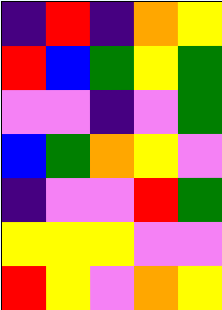[["indigo", "red", "indigo", "orange", "yellow"], ["red", "blue", "green", "yellow", "green"], ["violet", "violet", "indigo", "violet", "green"], ["blue", "green", "orange", "yellow", "violet"], ["indigo", "violet", "violet", "red", "green"], ["yellow", "yellow", "yellow", "violet", "violet"], ["red", "yellow", "violet", "orange", "yellow"]]